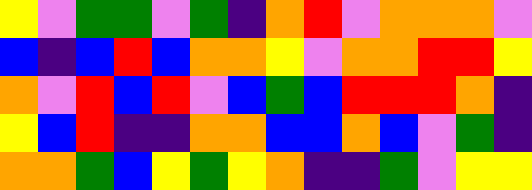[["yellow", "violet", "green", "green", "violet", "green", "indigo", "orange", "red", "violet", "orange", "orange", "orange", "violet"], ["blue", "indigo", "blue", "red", "blue", "orange", "orange", "yellow", "violet", "orange", "orange", "red", "red", "yellow"], ["orange", "violet", "red", "blue", "red", "violet", "blue", "green", "blue", "red", "red", "red", "orange", "indigo"], ["yellow", "blue", "red", "indigo", "indigo", "orange", "orange", "blue", "blue", "orange", "blue", "violet", "green", "indigo"], ["orange", "orange", "green", "blue", "yellow", "green", "yellow", "orange", "indigo", "indigo", "green", "violet", "yellow", "yellow"]]